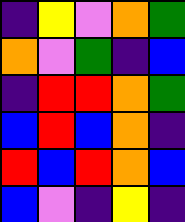[["indigo", "yellow", "violet", "orange", "green"], ["orange", "violet", "green", "indigo", "blue"], ["indigo", "red", "red", "orange", "green"], ["blue", "red", "blue", "orange", "indigo"], ["red", "blue", "red", "orange", "blue"], ["blue", "violet", "indigo", "yellow", "indigo"]]